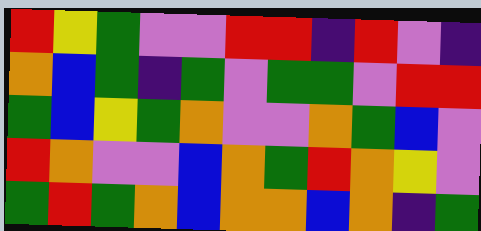[["red", "yellow", "green", "violet", "violet", "red", "red", "indigo", "red", "violet", "indigo"], ["orange", "blue", "green", "indigo", "green", "violet", "green", "green", "violet", "red", "red"], ["green", "blue", "yellow", "green", "orange", "violet", "violet", "orange", "green", "blue", "violet"], ["red", "orange", "violet", "violet", "blue", "orange", "green", "red", "orange", "yellow", "violet"], ["green", "red", "green", "orange", "blue", "orange", "orange", "blue", "orange", "indigo", "green"]]